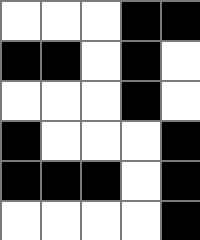[["white", "white", "white", "black", "black"], ["black", "black", "white", "black", "white"], ["white", "white", "white", "black", "white"], ["black", "white", "white", "white", "black"], ["black", "black", "black", "white", "black"], ["white", "white", "white", "white", "black"]]